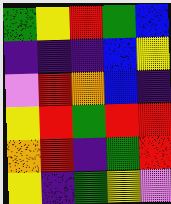[["green", "yellow", "red", "green", "blue"], ["indigo", "indigo", "indigo", "blue", "yellow"], ["violet", "red", "orange", "blue", "indigo"], ["yellow", "red", "green", "red", "red"], ["orange", "red", "indigo", "green", "red"], ["yellow", "indigo", "green", "yellow", "violet"]]